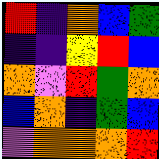[["red", "indigo", "orange", "blue", "green"], ["indigo", "indigo", "yellow", "red", "blue"], ["orange", "violet", "red", "green", "orange"], ["blue", "orange", "indigo", "green", "blue"], ["violet", "orange", "orange", "orange", "red"]]